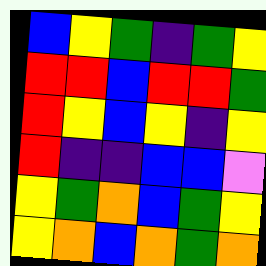[["blue", "yellow", "green", "indigo", "green", "yellow"], ["red", "red", "blue", "red", "red", "green"], ["red", "yellow", "blue", "yellow", "indigo", "yellow"], ["red", "indigo", "indigo", "blue", "blue", "violet"], ["yellow", "green", "orange", "blue", "green", "yellow"], ["yellow", "orange", "blue", "orange", "green", "orange"]]